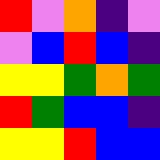[["red", "violet", "orange", "indigo", "violet"], ["violet", "blue", "red", "blue", "indigo"], ["yellow", "yellow", "green", "orange", "green"], ["red", "green", "blue", "blue", "indigo"], ["yellow", "yellow", "red", "blue", "blue"]]